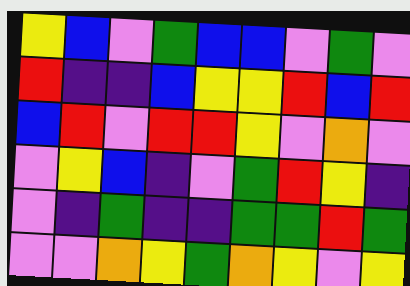[["yellow", "blue", "violet", "green", "blue", "blue", "violet", "green", "violet"], ["red", "indigo", "indigo", "blue", "yellow", "yellow", "red", "blue", "red"], ["blue", "red", "violet", "red", "red", "yellow", "violet", "orange", "violet"], ["violet", "yellow", "blue", "indigo", "violet", "green", "red", "yellow", "indigo"], ["violet", "indigo", "green", "indigo", "indigo", "green", "green", "red", "green"], ["violet", "violet", "orange", "yellow", "green", "orange", "yellow", "violet", "yellow"]]